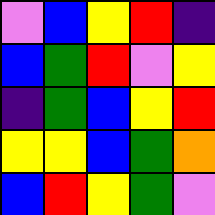[["violet", "blue", "yellow", "red", "indigo"], ["blue", "green", "red", "violet", "yellow"], ["indigo", "green", "blue", "yellow", "red"], ["yellow", "yellow", "blue", "green", "orange"], ["blue", "red", "yellow", "green", "violet"]]